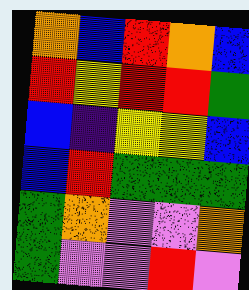[["orange", "blue", "red", "orange", "blue"], ["red", "yellow", "red", "red", "green"], ["blue", "indigo", "yellow", "yellow", "blue"], ["blue", "red", "green", "green", "green"], ["green", "orange", "violet", "violet", "orange"], ["green", "violet", "violet", "red", "violet"]]